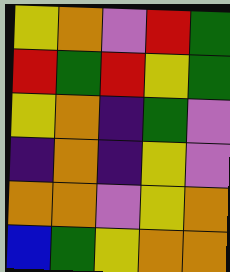[["yellow", "orange", "violet", "red", "green"], ["red", "green", "red", "yellow", "green"], ["yellow", "orange", "indigo", "green", "violet"], ["indigo", "orange", "indigo", "yellow", "violet"], ["orange", "orange", "violet", "yellow", "orange"], ["blue", "green", "yellow", "orange", "orange"]]